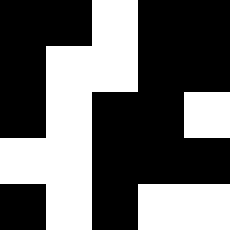[["black", "black", "white", "black", "black"], ["black", "white", "white", "black", "black"], ["black", "white", "black", "black", "white"], ["white", "white", "black", "black", "black"], ["black", "white", "black", "white", "white"]]